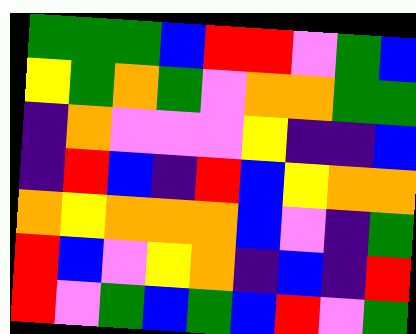[["green", "green", "green", "blue", "red", "red", "violet", "green", "blue"], ["yellow", "green", "orange", "green", "violet", "orange", "orange", "green", "green"], ["indigo", "orange", "violet", "violet", "violet", "yellow", "indigo", "indigo", "blue"], ["indigo", "red", "blue", "indigo", "red", "blue", "yellow", "orange", "orange"], ["orange", "yellow", "orange", "orange", "orange", "blue", "violet", "indigo", "green"], ["red", "blue", "violet", "yellow", "orange", "indigo", "blue", "indigo", "red"], ["red", "violet", "green", "blue", "green", "blue", "red", "violet", "green"]]